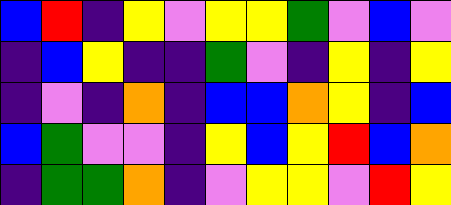[["blue", "red", "indigo", "yellow", "violet", "yellow", "yellow", "green", "violet", "blue", "violet"], ["indigo", "blue", "yellow", "indigo", "indigo", "green", "violet", "indigo", "yellow", "indigo", "yellow"], ["indigo", "violet", "indigo", "orange", "indigo", "blue", "blue", "orange", "yellow", "indigo", "blue"], ["blue", "green", "violet", "violet", "indigo", "yellow", "blue", "yellow", "red", "blue", "orange"], ["indigo", "green", "green", "orange", "indigo", "violet", "yellow", "yellow", "violet", "red", "yellow"]]